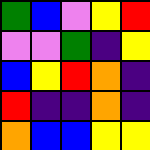[["green", "blue", "violet", "yellow", "red"], ["violet", "violet", "green", "indigo", "yellow"], ["blue", "yellow", "red", "orange", "indigo"], ["red", "indigo", "indigo", "orange", "indigo"], ["orange", "blue", "blue", "yellow", "yellow"]]